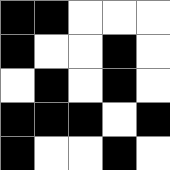[["black", "black", "white", "white", "white"], ["black", "white", "white", "black", "white"], ["white", "black", "white", "black", "white"], ["black", "black", "black", "white", "black"], ["black", "white", "white", "black", "white"]]